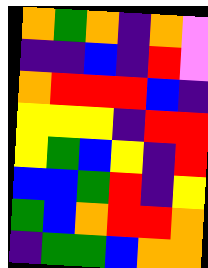[["orange", "green", "orange", "indigo", "orange", "violet"], ["indigo", "indigo", "blue", "indigo", "red", "violet"], ["orange", "red", "red", "red", "blue", "indigo"], ["yellow", "yellow", "yellow", "indigo", "red", "red"], ["yellow", "green", "blue", "yellow", "indigo", "red"], ["blue", "blue", "green", "red", "indigo", "yellow"], ["green", "blue", "orange", "red", "red", "orange"], ["indigo", "green", "green", "blue", "orange", "orange"]]